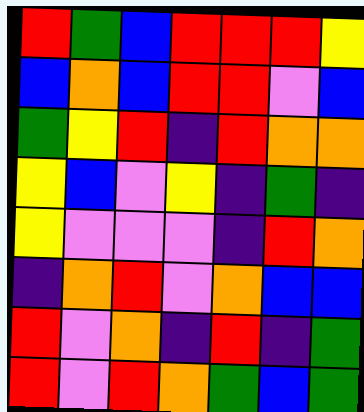[["red", "green", "blue", "red", "red", "red", "yellow"], ["blue", "orange", "blue", "red", "red", "violet", "blue"], ["green", "yellow", "red", "indigo", "red", "orange", "orange"], ["yellow", "blue", "violet", "yellow", "indigo", "green", "indigo"], ["yellow", "violet", "violet", "violet", "indigo", "red", "orange"], ["indigo", "orange", "red", "violet", "orange", "blue", "blue"], ["red", "violet", "orange", "indigo", "red", "indigo", "green"], ["red", "violet", "red", "orange", "green", "blue", "green"]]